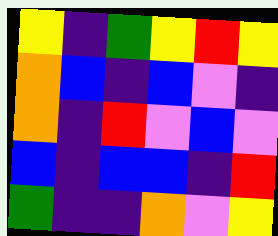[["yellow", "indigo", "green", "yellow", "red", "yellow"], ["orange", "blue", "indigo", "blue", "violet", "indigo"], ["orange", "indigo", "red", "violet", "blue", "violet"], ["blue", "indigo", "blue", "blue", "indigo", "red"], ["green", "indigo", "indigo", "orange", "violet", "yellow"]]